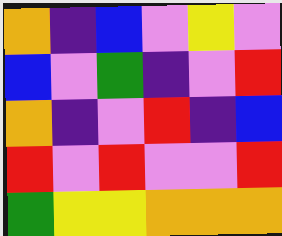[["orange", "indigo", "blue", "violet", "yellow", "violet"], ["blue", "violet", "green", "indigo", "violet", "red"], ["orange", "indigo", "violet", "red", "indigo", "blue"], ["red", "violet", "red", "violet", "violet", "red"], ["green", "yellow", "yellow", "orange", "orange", "orange"]]